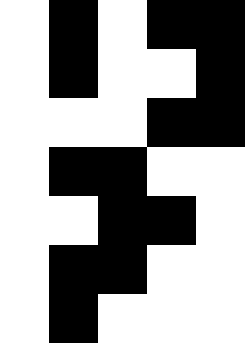[["white", "black", "white", "black", "black"], ["white", "black", "white", "white", "black"], ["white", "white", "white", "black", "black"], ["white", "black", "black", "white", "white"], ["white", "white", "black", "black", "white"], ["white", "black", "black", "white", "white"], ["white", "black", "white", "white", "white"]]